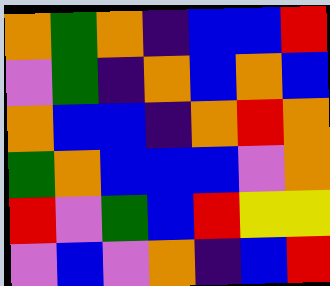[["orange", "green", "orange", "indigo", "blue", "blue", "red"], ["violet", "green", "indigo", "orange", "blue", "orange", "blue"], ["orange", "blue", "blue", "indigo", "orange", "red", "orange"], ["green", "orange", "blue", "blue", "blue", "violet", "orange"], ["red", "violet", "green", "blue", "red", "yellow", "yellow"], ["violet", "blue", "violet", "orange", "indigo", "blue", "red"]]